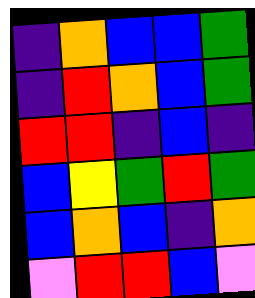[["indigo", "orange", "blue", "blue", "green"], ["indigo", "red", "orange", "blue", "green"], ["red", "red", "indigo", "blue", "indigo"], ["blue", "yellow", "green", "red", "green"], ["blue", "orange", "blue", "indigo", "orange"], ["violet", "red", "red", "blue", "violet"]]